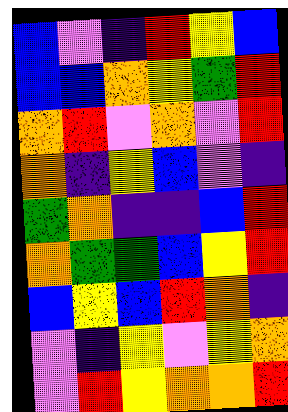[["blue", "violet", "indigo", "red", "yellow", "blue"], ["blue", "blue", "orange", "yellow", "green", "red"], ["orange", "red", "violet", "orange", "violet", "red"], ["orange", "indigo", "yellow", "blue", "violet", "indigo"], ["green", "orange", "indigo", "indigo", "blue", "red"], ["orange", "green", "green", "blue", "yellow", "red"], ["blue", "yellow", "blue", "red", "orange", "indigo"], ["violet", "indigo", "yellow", "violet", "yellow", "orange"], ["violet", "red", "yellow", "orange", "orange", "red"]]